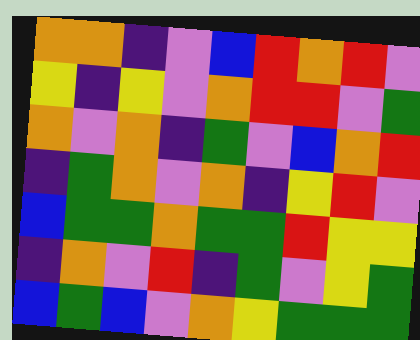[["orange", "orange", "indigo", "violet", "blue", "red", "orange", "red", "violet"], ["yellow", "indigo", "yellow", "violet", "orange", "red", "red", "violet", "green"], ["orange", "violet", "orange", "indigo", "green", "violet", "blue", "orange", "red"], ["indigo", "green", "orange", "violet", "orange", "indigo", "yellow", "red", "violet"], ["blue", "green", "green", "orange", "green", "green", "red", "yellow", "yellow"], ["indigo", "orange", "violet", "red", "indigo", "green", "violet", "yellow", "green"], ["blue", "green", "blue", "violet", "orange", "yellow", "green", "green", "green"]]